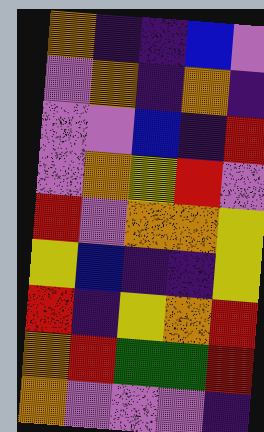[["orange", "indigo", "indigo", "blue", "violet"], ["violet", "orange", "indigo", "orange", "indigo"], ["violet", "violet", "blue", "indigo", "red"], ["violet", "orange", "yellow", "red", "violet"], ["red", "violet", "orange", "orange", "yellow"], ["yellow", "blue", "indigo", "indigo", "yellow"], ["red", "indigo", "yellow", "orange", "red"], ["orange", "red", "green", "green", "red"], ["orange", "violet", "violet", "violet", "indigo"]]